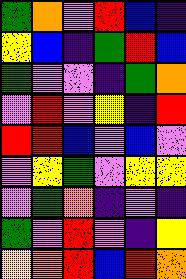[["green", "orange", "violet", "red", "blue", "indigo"], ["yellow", "blue", "indigo", "green", "red", "blue"], ["green", "violet", "violet", "indigo", "green", "orange"], ["violet", "red", "violet", "yellow", "indigo", "red"], ["red", "red", "blue", "violet", "blue", "violet"], ["violet", "yellow", "green", "violet", "yellow", "yellow"], ["violet", "green", "orange", "indigo", "violet", "indigo"], ["green", "violet", "red", "violet", "indigo", "yellow"], ["yellow", "orange", "red", "blue", "red", "orange"]]